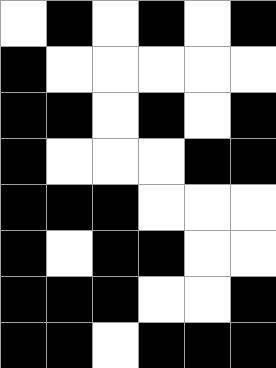[["white", "black", "white", "black", "white", "black"], ["black", "white", "white", "white", "white", "white"], ["black", "black", "white", "black", "white", "black"], ["black", "white", "white", "white", "black", "black"], ["black", "black", "black", "white", "white", "white"], ["black", "white", "black", "black", "white", "white"], ["black", "black", "black", "white", "white", "black"], ["black", "black", "white", "black", "black", "black"]]